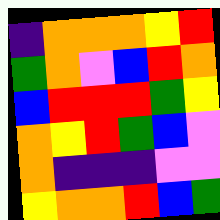[["indigo", "orange", "orange", "orange", "yellow", "red"], ["green", "orange", "violet", "blue", "red", "orange"], ["blue", "red", "red", "red", "green", "yellow"], ["orange", "yellow", "red", "green", "blue", "violet"], ["orange", "indigo", "indigo", "indigo", "violet", "violet"], ["yellow", "orange", "orange", "red", "blue", "green"]]